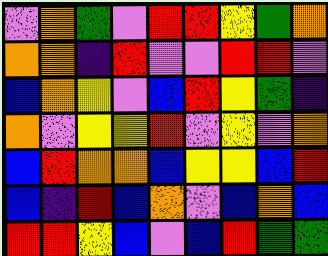[["violet", "orange", "green", "violet", "red", "red", "yellow", "green", "orange"], ["orange", "orange", "indigo", "red", "violet", "violet", "red", "red", "violet"], ["blue", "orange", "yellow", "violet", "blue", "red", "yellow", "green", "indigo"], ["orange", "violet", "yellow", "yellow", "red", "violet", "yellow", "violet", "orange"], ["blue", "red", "orange", "orange", "blue", "yellow", "yellow", "blue", "red"], ["blue", "indigo", "red", "blue", "orange", "violet", "blue", "orange", "blue"], ["red", "red", "yellow", "blue", "violet", "blue", "red", "green", "green"]]